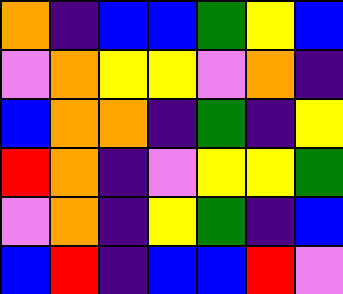[["orange", "indigo", "blue", "blue", "green", "yellow", "blue"], ["violet", "orange", "yellow", "yellow", "violet", "orange", "indigo"], ["blue", "orange", "orange", "indigo", "green", "indigo", "yellow"], ["red", "orange", "indigo", "violet", "yellow", "yellow", "green"], ["violet", "orange", "indigo", "yellow", "green", "indigo", "blue"], ["blue", "red", "indigo", "blue", "blue", "red", "violet"]]